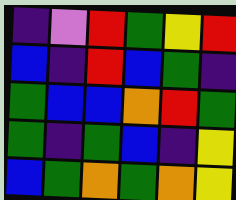[["indigo", "violet", "red", "green", "yellow", "red"], ["blue", "indigo", "red", "blue", "green", "indigo"], ["green", "blue", "blue", "orange", "red", "green"], ["green", "indigo", "green", "blue", "indigo", "yellow"], ["blue", "green", "orange", "green", "orange", "yellow"]]